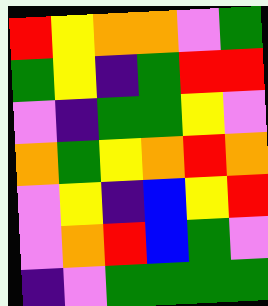[["red", "yellow", "orange", "orange", "violet", "green"], ["green", "yellow", "indigo", "green", "red", "red"], ["violet", "indigo", "green", "green", "yellow", "violet"], ["orange", "green", "yellow", "orange", "red", "orange"], ["violet", "yellow", "indigo", "blue", "yellow", "red"], ["violet", "orange", "red", "blue", "green", "violet"], ["indigo", "violet", "green", "green", "green", "green"]]